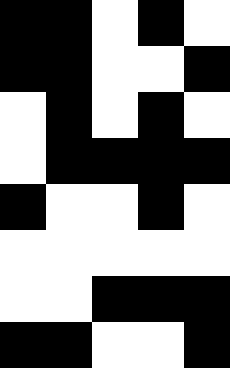[["black", "black", "white", "black", "white"], ["black", "black", "white", "white", "black"], ["white", "black", "white", "black", "white"], ["white", "black", "black", "black", "black"], ["black", "white", "white", "black", "white"], ["white", "white", "white", "white", "white"], ["white", "white", "black", "black", "black"], ["black", "black", "white", "white", "black"]]